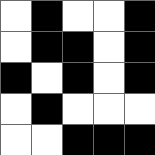[["white", "black", "white", "white", "black"], ["white", "black", "black", "white", "black"], ["black", "white", "black", "white", "black"], ["white", "black", "white", "white", "white"], ["white", "white", "black", "black", "black"]]